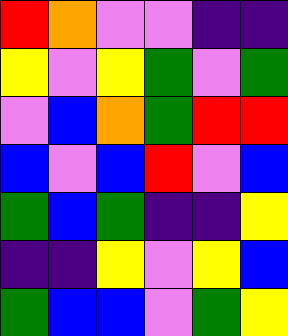[["red", "orange", "violet", "violet", "indigo", "indigo"], ["yellow", "violet", "yellow", "green", "violet", "green"], ["violet", "blue", "orange", "green", "red", "red"], ["blue", "violet", "blue", "red", "violet", "blue"], ["green", "blue", "green", "indigo", "indigo", "yellow"], ["indigo", "indigo", "yellow", "violet", "yellow", "blue"], ["green", "blue", "blue", "violet", "green", "yellow"]]